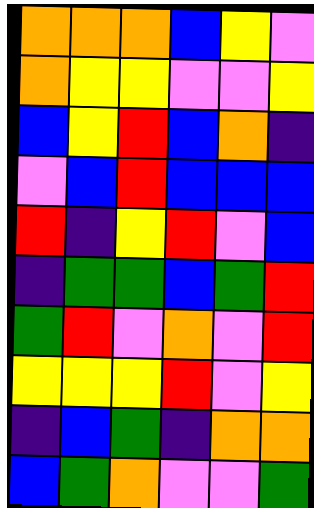[["orange", "orange", "orange", "blue", "yellow", "violet"], ["orange", "yellow", "yellow", "violet", "violet", "yellow"], ["blue", "yellow", "red", "blue", "orange", "indigo"], ["violet", "blue", "red", "blue", "blue", "blue"], ["red", "indigo", "yellow", "red", "violet", "blue"], ["indigo", "green", "green", "blue", "green", "red"], ["green", "red", "violet", "orange", "violet", "red"], ["yellow", "yellow", "yellow", "red", "violet", "yellow"], ["indigo", "blue", "green", "indigo", "orange", "orange"], ["blue", "green", "orange", "violet", "violet", "green"]]